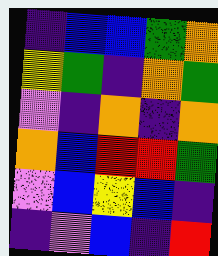[["indigo", "blue", "blue", "green", "orange"], ["yellow", "green", "indigo", "orange", "green"], ["violet", "indigo", "orange", "indigo", "orange"], ["orange", "blue", "red", "red", "green"], ["violet", "blue", "yellow", "blue", "indigo"], ["indigo", "violet", "blue", "indigo", "red"]]